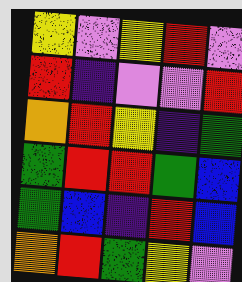[["yellow", "violet", "yellow", "red", "violet"], ["red", "indigo", "violet", "violet", "red"], ["orange", "red", "yellow", "indigo", "green"], ["green", "red", "red", "green", "blue"], ["green", "blue", "indigo", "red", "blue"], ["orange", "red", "green", "yellow", "violet"]]